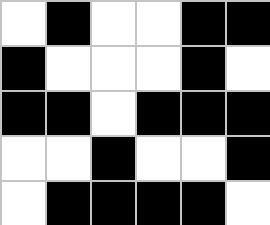[["white", "black", "white", "white", "black", "black"], ["black", "white", "white", "white", "black", "white"], ["black", "black", "white", "black", "black", "black"], ["white", "white", "black", "white", "white", "black"], ["white", "black", "black", "black", "black", "white"]]